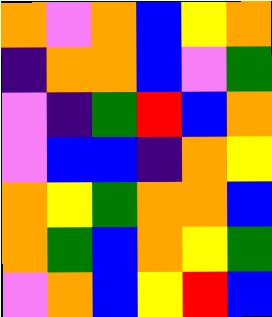[["orange", "violet", "orange", "blue", "yellow", "orange"], ["indigo", "orange", "orange", "blue", "violet", "green"], ["violet", "indigo", "green", "red", "blue", "orange"], ["violet", "blue", "blue", "indigo", "orange", "yellow"], ["orange", "yellow", "green", "orange", "orange", "blue"], ["orange", "green", "blue", "orange", "yellow", "green"], ["violet", "orange", "blue", "yellow", "red", "blue"]]